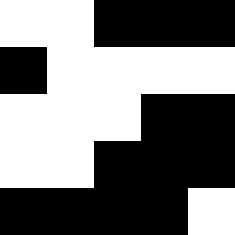[["white", "white", "black", "black", "black"], ["black", "white", "white", "white", "white"], ["white", "white", "white", "black", "black"], ["white", "white", "black", "black", "black"], ["black", "black", "black", "black", "white"]]